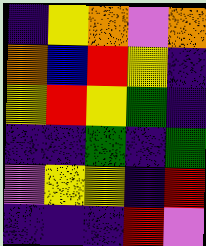[["indigo", "yellow", "orange", "violet", "orange"], ["orange", "blue", "red", "yellow", "indigo"], ["yellow", "red", "yellow", "green", "indigo"], ["indigo", "indigo", "green", "indigo", "green"], ["violet", "yellow", "yellow", "indigo", "red"], ["indigo", "indigo", "indigo", "red", "violet"]]